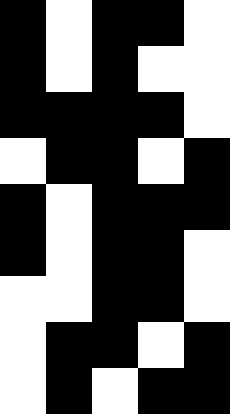[["black", "white", "black", "black", "white"], ["black", "white", "black", "white", "white"], ["black", "black", "black", "black", "white"], ["white", "black", "black", "white", "black"], ["black", "white", "black", "black", "black"], ["black", "white", "black", "black", "white"], ["white", "white", "black", "black", "white"], ["white", "black", "black", "white", "black"], ["white", "black", "white", "black", "black"]]